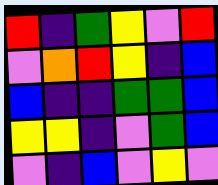[["red", "indigo", "green", "yellow", "violet", "red"], ["violet", "orange", "red", "yellow", "indigo", "blue"], ["blue", "indigo", "indigo", "green", "green", "blue"], ["yellow", "yellow", "indigo", "violet", "green", "blue"], ["violet", "indigo", "blue", "violet", "yellow", "violet"]]